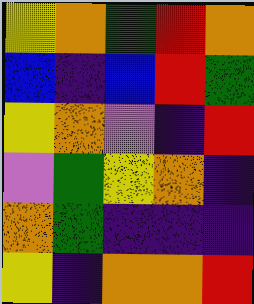[["yellow", "orange", "green", "red", "orange"], ["blue", "indigo", "blue", "red", "green"], ["yellow", "orange", "violet", "indigo", "red"], ["violet", "green", "yellow", "orange", "indigo"], ["orange", "green", "indigo", "indigo", "indigo"], ["yellow", "indigo", "orange", "orange", "red"]]